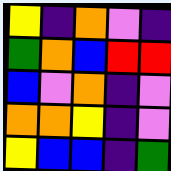[["yellow", "indigo", "orange", "violet", "indigo"], ["green", "orange", "blue", "red", "red"], ["blue", "violet", "orange", "indigo", "violet"], ["orange", "orange", "yellow", "indigo", "violet"], ["yellow", "blue", "blue", "indigo", "green"]]